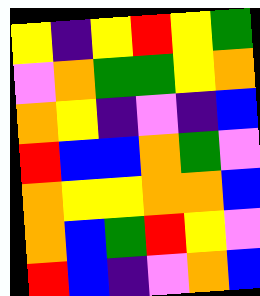[["yellow", "indigo", "yellow", "red", "yellow", "green"], ["violet", "orange", "green", "green", "yellow", "orange"], ["orange", "yellow", "indigo", "violet", "indigo", "blue"], ["red", "blue", "blue", "orange", "green", "violet"], ["orange", "yellow", "yellow", "orange", "orange", "blue"], ["orange", "blue", "green", "red", "yellow", "violet"], ["red", "blue", "indigo", "violet", "orange", "blue"]]